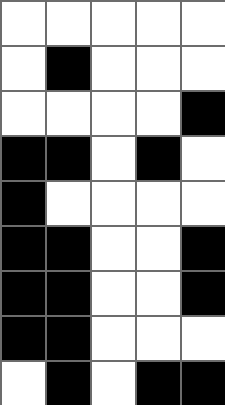[["white", "white", "white", "white", "white"], ["white", "black", "white", "white", "white"], ["white", "white", "white", "white", "black"], ["black", "black", "white", "black", "white"], ["black", "white", "white", "white", "white"], ["black", "black", "white", "white", "black"], ["black", "black", "white", "white", "black"], ["black", "black", "white", "white", "white"], ["white", "black", "white", "black", "black"]]